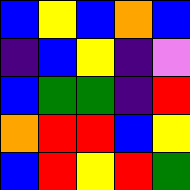[["blue", "yellow", "blue", "orange", "blue"], ["indigo", "blue", "yellow", "indigo", "violet"], ["blue", "green", "green", "indigo", "red"], ["orange", "red", "red", "blue", "yellow"], ["blue", "red", "yellow", "red", "green"]]